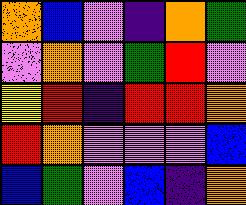[["orange", "blue", "violet", "indigo", "orange", "green"], ["violet", "orange", "violet", "green", "red", "violet"], ["yellow", "red", "indigo", "red", "red", "orange"], ["red", "orange", "violet", "violet", "violet", "blue"], ["blue", "green", "violet", "blue", "indigo", "orange"]]